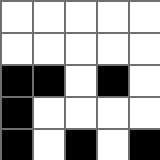[["white", "white", "white", "white", "white"], ["white", "white", "white", "white", "white"], ["black", "black", "white", "black", "white"], ["black", "white", "white", "white", "white"], ["black", "white", "black", "white", "black"]]